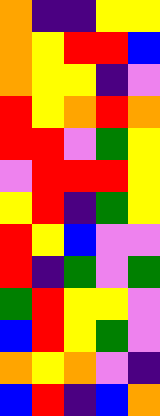[["orange", "indigo", "indigo", "yellow", "yellow"], ["orange", "yellow", "red", "red", "blue"], ["orange", "yellow", "yellow", "indigo", "violet"], ["red", "yellow", "orange", "red", "orange"], ["red", "red", "violet", "green", "yellow"], ["violet", "red", "red", "red", "yellow"], ["yellow", "red", "indigo", "green", "yellow"], ["red", "yellow", "blue", "violet", "violet"], ["red", "indigo", "green", "violet", "green"], ["green", "red", "yellow", "yellow", "violet"], ["blue", "red", "yellow", "green", "violet"], ["orange", "yellow", "orange", "violet", "indigo"], ["blue", "red", "indigo", "blue", "orange"]]